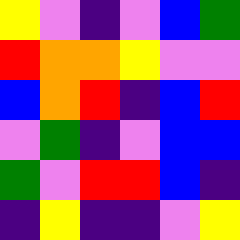[["yellow", "violet", "indigo", "violet", "blue", "green"], ["red", "orange", "orange", "yellow", "violet", "violet"], ["blue", "orange", "red", "indigo", "blue", "red"], ["violet", "green", "indigo", "violet", "blue", "blue"], ["green", "violet", "red", "red", "blue", "indigo"], ["indigo", "yellow", "indigo", "indigo", "violet", "yellow"]]